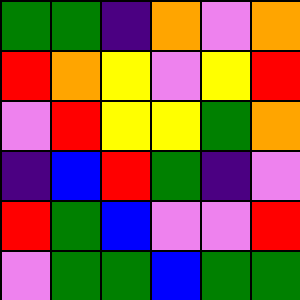[["green", "green", "indigo", "orange", "violet", "orange"], ["red", "orange", "yellow", "violet", "yellow", "red"], ["violet", "red", "yellow", "yellow", "green", "orange"], ["indigo", "blue", "red", "green", "indigo", "violet"], ["red", "green", "blue", "violet", "violet", "red"], ["violet", "green", "green", "blue", "green", "green"]]